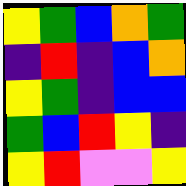[["yellow", "green", "blue", "orange", "green"], ["indigo", "red", "indigo", "blue", "orange"], ["yellow", "green", "indigo", "blue", "blue"], ["green", "blue", "red", "yellow", "indigo"], ["yellow", "red", "violet", "violet", "yellow"]]